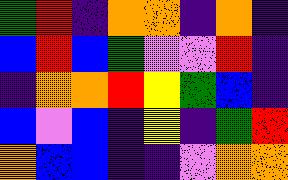[["green", "red", "indigo", "orange", "orange", "indigo", "orange", "indigo"], ["blue", "red", "blue", "green", "violet", "violet", "red", "indigo"], ["indigo", "orange", "orange", "red", "yellow", "green", "blue", "indigo"], ["blue", "violet", "blue", "indigo", "yellow", "indigo", "green", "red"], ["orange", "blue", "blue", "indigo", "indigo", "violet", "orange", "orange"]]